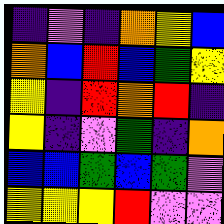[["indigo", "violet", "indigo", "orange", "yellow", "blue"], ["orange", "blue", "red", "blue", "green", "yellow"], ["yellow", "indigo", "red", "orange", "red", "indigo"], ["yellow", "indigo", "violet", "green", "indigo", "orange"], ["blue", "blue", "green", "blue", "green", "violet"], ["yellow", "yellow", "yellow", "red", "violet", "violet"]]